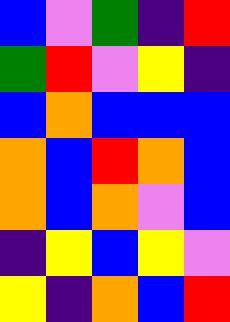[["blue", "violet", "green", "indigo", "red"], ["green", "red", "violet", "yellow", "indigo"], ["blue", "orange", "blue", "blue", "blue"], ["orange", "blue", "red", "orange", "blue"], ["orange", "blue", "orange", "violet", "blue"], ["indigo", "yellow", "blue", "yellow", "violet"], ["yellow", "indigo", "orange", "blue", "red"]]